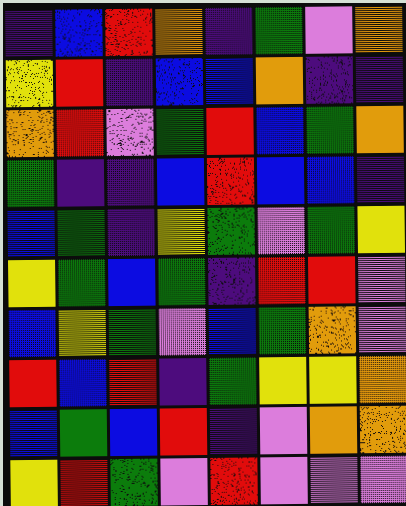[["indigo", "blue", "red", "orange", "indigo", "green", "violet", "orange"], ["yellow", "red", "indigo", "blue", "blue", "orange", "indigo", "indigo"], ["orange", "red", "violet", "green", "red", "blue", "green", "orange"], ["green", "indigo", "indigo", "blue", "red", "blue", "blue", "indigo"], ["blue", "green", "indigo", "yellow", "green", "violet", "green", "yellow"], ["yellow", "green", "blue", "green", "indigo", "red", "red", "violet"], ["blue", "yellow", "green", "violet", "blue", "green", "orange", "violet"], ["red", "blue", "red", "indigo", "green", "yellow", "yellow", "orange"], ["blue", "green", "blue", "red", "indigo", "violet", "orange", "orange"], ["yellow", "red", "green", "violet", "red", "violet", "violet", "violet"]]